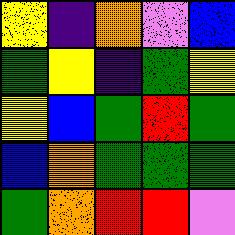[["yellow", "indigo", "orange", "violet", "blue"], ["green", "yellow", "indigo", "green", "yellow"], ["yellow", "blue", "green", "red", "green"], ["blue", "orange", "green", "green", "green"], ["green", "orange", "red", "red", "violet"]]